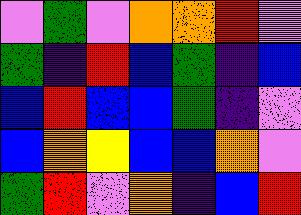[["violet", "green", "violet", "orange", "orange", "red", "violet"], ["green", "indigo", "red", "blue", "green", "indigo", "blue"], ["blue", "red", "blue", "blue", "green", "indigo", "violet"], ["blue", "orange", "yellow", "blue", "blue", "orange", "violet"], ["green", "red", "violet", "orange", "indigo", "blue", "red"]]